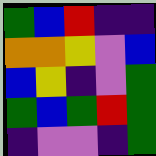[["green", "blue", "red", "indigo", "indigo"], ["orange", "orange", "yellow", "violet", "blue"], ["blue", "yellow", "indigo", "violet", "green"], ["green", "blue", "green", "red", "green"], ["indigo", "violet", "violet", "indigo", "green"]]